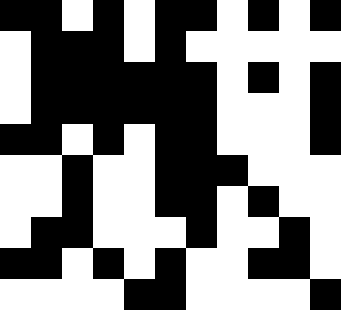[["black", "black", "white", "black", "white", "black", "black", "white", "black", "white", "black"], ["white", "black", "black", "black", "white", "black", "white", "white", "white", "white", "white"], ["white", "black", "black", "black", "black", "black", "black", "white", "black", "white", "black"], ["white", "black", "black", "black", "black", "black", "black", "white", "white", "white", "black"], ["black", "black", "white", "black", "white", "black", "black", "white", "white", "white", "black"], ["white", "white", "black", "white", "white", "black", "black", "black", "white", "white", "white"], ["white", "white", "black", "white", "white", "black", "black", "white", "black", "white", "white"], ["white", "black", "black", "white", "white", "white", "black", "white", "white", "black", "white"], ["black", "black", "white", "black", "white", "black", "white", "white", "black", "black", "white"], ["white", "white", "white", "white", "black", "black", "white", "white", "white", "white", "black"]]